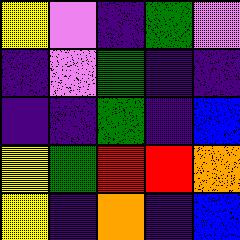[["yellow", "violet", "indigo", "green", "violet"], ["indigo", "violet", "green", "indigo", "indigo"], ["indigo", "indigo", "green", "indigo", "blue"], ["yellow", "green", "red", "red", "orange"], ["yellow", "indigo", "orange", "indigo", "blue"]]